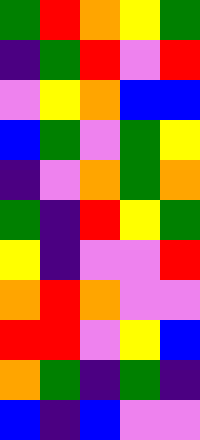[["green", "red", "orange", "yellow", "green"], ["indigo", "green", "red", "violet", "red"], ["violet", "yellow", "orange", "blue", "blue"], ["blue", "green", "violet", "green", "yellow"], ["indigo", "violet", "orange", "green", "orange"], ["green", "indigo", "red", "yellow", "green"], ["yellow", "indigo", "violet", "violet", "red"], ["orange", "red", "orange", "violet", "violet"], ["red", "red", "violet", "yellow", "blue"], ["orange", "green", "indigo", "green", "indigo"], ["blue", "indigo", "blue", "violet", "violet"]]